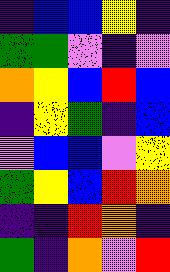[["indigo", "blue", "blue", "yellow", "indigo"], ["green", "green", "violet", "indigo", "violet"], ["orange", "yellow", "blue", "red", "blue"], ["indigo", "yellow", "green", "indigo", "blue"], ["violet", "blue", "blue", "violet", "yellow"], ["green", "yellow", "blue", "red", "orange"], ["indigo", "indigo", "red", "orange", "indigo"], ["green", "indigo", "orange", "violet", "red"]]